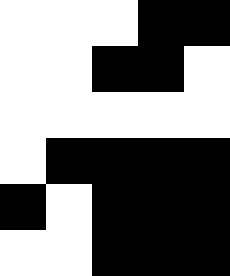[["white", "white", "white", "black", "black"], ["white", "white", "black", "black", "white"], ["white", "white", "white", "white", "white"], ["white", "black", "black", "black", "black"], ["black", "white", "black", "black", "black"], ["white", "white", "black", "black", "black"]]